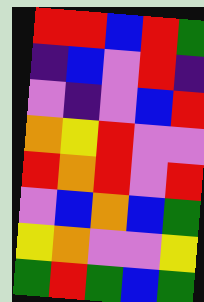[["red", "red", "blue", "red", "green"], ["indigo", "blue", "violet", "red", "indigo"], ["violet", "indigo", "violet", "blue", "red"], ["orange", "yellow", "red", "violet", "violet"], ["red", "orange", "red", "violet", "red"], ["violet", "blue", "orange", "blue", "green"], ["yellow", "orange", "violet", "violet", "yellow"], ["green", "red", "green", "blue", "green"]]